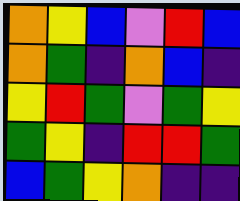[["orange", "yellow", "blue", "violet", "red", "blue"], ["orange", "green", "indigo", "orange", "blue", "indigo"], ["yellow", "red", "green", "violet", "green", "yellow"], ["green", "yellow", "indigo", "red", "red", "green"], ["blue", "green", "yellow", "orange", "indigo", "indigo"]]